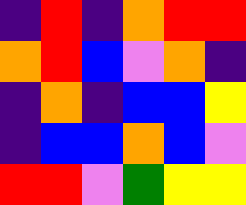[["indigo", "red", "indigo", "orange", "red", "red"], ["orange", "red", "blue", "violet", "orange", "indigo"], ["indigo", "orange", "indigo", "blue", "blue", "yellow"], ["indigo", "blue", "blue", "orange", "blue", "violet"], ["red", "red", "violet", "green", "yellow", "yellow"]]